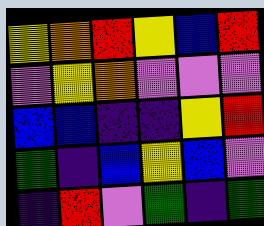[["yellow", "orange", "red", "yellow", "blue", "red"], ["violet", "yellow", "orange", "violet", "violet", "violet"], ["blue", "blue", "indigo", "indigo", "yellow", "red"], ["green", "indigo", "blue", "yellow", "blue", "violet"], ["indigo", "red", "violet", "green", "indigo", "green"]]